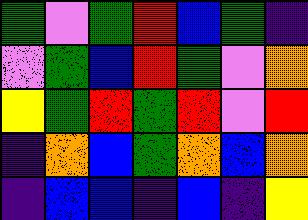[["green", "violet", "green", "red", "blue", "green", "indigo"], ["violet", "green", "blue", "red", "green", "violet", "orange"], ["yellow", "green", "red", "green", "red", "violet", "red"], ["indigo", "orange", "blue", "green", "orange", "blue", "orange"], ["indigo", "blue", "blue", "indigo", "blue", "indigo", "yellow"]]